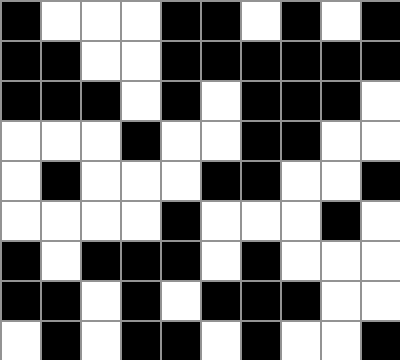[["black", "white", "white", "white", "black", "black", "white", "black", "white", "black"], ["black", "black", "white", "white", "black", "black", "black", "black", "black", "black"], ["black", "black", "black", "white", "black", "white", "black", "black", "black", "white"], ["white", "white", "white", "black", "white", "white", "black", "black", "white", "white"], ["white", "black", "white", "white", "white", "black", "black", "white", "white", "black"], ["white", "white", "white", "white", "black", "white", "white", "white", "black", "white"], ["black", "white", "black", "black", "black", "white", "black", "white", "white", "white"], ["black", "black", "white", "black", "white", "black", "black", "black", "white", "white"], ["white", "black", "white", "black", "black", "white", "black", "white", "white", "black"]]